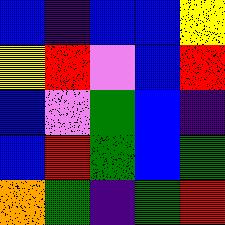[["blue", "indigo", "blue", "blue", "yellow"], ["yellow", "red", "violet", "blue", "red"], ["blue", "violet", "green", "blue", "indigo"], ["blue", "red", "green", "blue", "green"], ["orange", "green", "indigo", "green", "red"]]